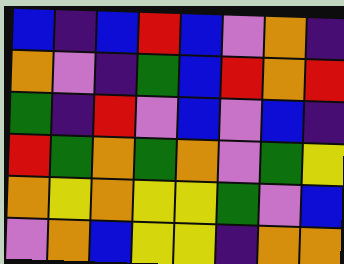[["blue", "indigo", "blue", "red", "blue", "violet", "orange", "indigo"], ["orange", "violet", "indigo", "green", "blue", "red", "orange", "red"], ["green", "indigo", "red", "violet", "blue", "violet", "blue", "indigo"], ["red", "green", "orange", "green", "orange", "violet", "green", "yellow"], ["orange", "yellow", "orange", "yellow", "yellow", "green", "violet", "blue"], ["violet", "orange", "blue", "yellow", "yellow", "indigo", "orange", "orange"]]